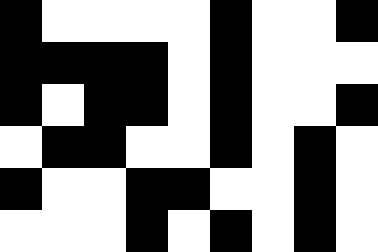[["black", "white", "white", "white", "white", "black", "white", "white", "black"], ["black", "black", "black", "black", "white", "black", "white", "white", "white"], ["black", "white", "black", "black", "white", "black", "white", "white", "black"], ["white", "black", "black", "white", "white", "black", "white", "black", "white"], ["black", "white", "white", "black", "black", "white", "white", "black", "white"], ["white", "white", "white", "black", "white", "black", "white", "black", "white"]]